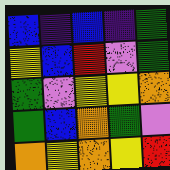[["blue", "indigo", "blue", "indigo", "green"], ["yellow", "blue", "red", "violet", "green"], ["green", "violet", "yellow", "yellow", "orange"], ["green", "blue", "orange", "green", "violet"], ["orange", "yellow", "orange", "yellow", "red"]]